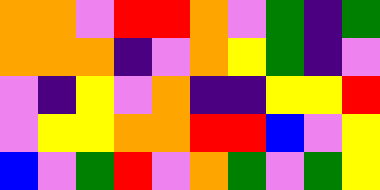[["orange", "orange", "violet", "red", "red", "orange", "violet", "green", "indigo", "green"], ["orange", "orange", "orange", "indigo", "violet", "orange", "yellow", "green", "indigo", "violet"], ["violet", "indigo", "yellow", "violet", "orange", "indigo", "indigo", "yellow", "yellow", "red"], ["violet", "yellow", "yellow", "orange", "orange", "red", "red", "blue", "violet", "yellow"], ["blue", "violet", "green", "red", "violet", "orange", "green", "violet", "green", "yellow"]]